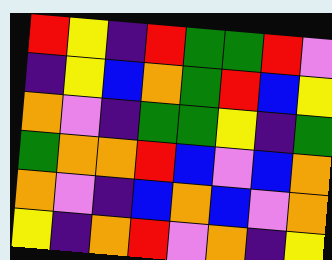[["red", "yellow", "indigo", "red", "green", "green", "red", "violet"], ["indigo", "yellow", "blue", "orange", "green", "red", "blue", "yellow"], ["orange", "violet", "indigo", "green", "green", "yellow", "indigo", "green"], ["green", "orange", "orange", "red", "blue", "violet", "blue", "orange"], ["orange", "violet", "indigo", "blue", "orange", "blue", "violet", "orange"], ["yellow", "indigo", "orange", "red", "violet", "orange", "indigo", "yellow"]]